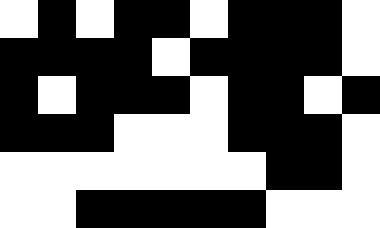[["white", "black", "white", "black", "black", "white", "black", "black", "black", "white"], ["black", "black", "black", "black", "white", "black", "black", "black", "black", "white"], ["black", "white", "black", "black", "black", "white", "black", "black", "white", "black"], ["black", "black", "black", "white", "white", "white", "black", "black", "black", "white"], ["white", "white", "white", "white", "white", "white", "white", "black", "black", "white"], ["white", "white", "black", "black", "black", "black", "black", "white", "white", "white"]]